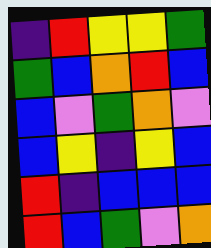[["indigo", "red", "yellow", "yellow", "green"], ["green", "blue", "orange", "red", "blue"], ["blue", "violet", "green", "orange", "violet"], ["blue", "yellow", "indigo", "yellow", "blue"], ["red", "indigo", "blue", "blue", "blue"], ["red", "blue", "green", "violet", "orange"]]